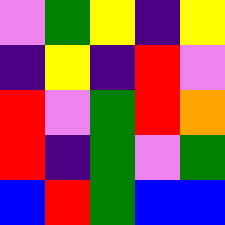[["violet", "green", "yellow", "indigo", "yellow"], ["indigo", "yellow", "indigo", "red", "violet"], ["red", "violet", "green", "red", "orange"], ["red", "indigo", "green", "violet", "green"], ["blue", "red", "green", "blue", "blue"]]